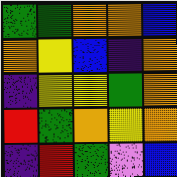[["green", "green", "orange", "orange", "blue"], ["orange", "yellow", "blue", "indigo", "orange"], ["indigo", "yellow", "yellow", "green", "orange"], ["red", "green", "orange", "yellow", "orange"], ["indigo", "red", "green", "violet", "blue"]]